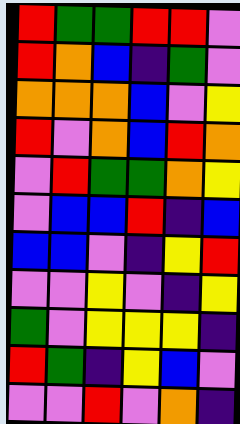[["red", "green", "green", "red", "red", "violet"], ["red", "orange", "blue", "indigo", "green", "violet"], ["orange", "orange", "orange", "blue", "violet", "yellow"], ["red", "violet", "orange", "blue", "red", "orange"], ["violet", "red", "green", "green", "orange", "yellow"], ["violet", "blue", "blue", "red", "indigo", "blue"], ["blue", "blue", "violet", "indigo", "yellow", "red"], ["violet", "violet", "yellow", "violet", "indigo", "yellow"], ["green", "violet", "yellow", "yellow", "yellow", "indigo"], ["red", "green", "indigo", "yellow", "blue", "violet"], ["violet", "violet", "red", "violet", "orange", "indigo"]]